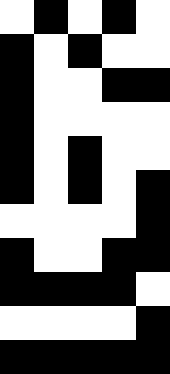[["white", "black", "white", "black", "white"], ["black", "white", "black", "white", "white"], ["black", "white", "white", "black", "black"], ["black", "white", "white", "white", "white"], ["black", "white", "black", "white", "white"], ["black", "white", "black", "white", "black"], ["white", "white", "white", "white", "black"], ["black", "white", "white", "black", "black"], ["black", "black", "black", "black", "white"], ["white", "white", "white", "white", "black"], ["black", "black", "black", "black", "black"]]